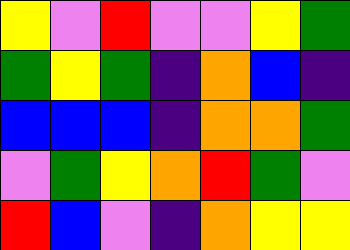[["yellow", "violet", "red", "violet", "violet", "yellow", "green"], ["green", "yellow", "green", "indigo", "orange", "blue", "indigo"], ["blue", "blue", "blue", "indigo", "orange", "orange", "green"], ["violet", "green", "yellow", "orange", "red", "green", "violet"], ["red", "blue", "violet", "indigo", "orange", "yellow", "yellow"]]